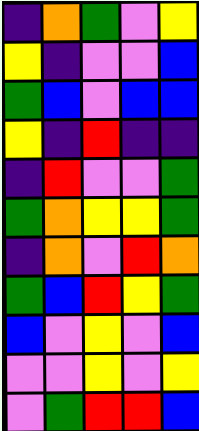[["indigo", "orange", "green", "violet", "yellow"], ["yellow", "indigo", "violet", "violet", "blue"], ["green", "blue", "violet", "blue", "blue"], ["yellow", "indigo", "red", "indigo", "indigo"], ["indigo", "red", "violet", "violet", "green"], ["green", "orange", "yellow", "yellow", "green"], ["indigo", "orange", "violet", "red", "orange"], ["green", "blue", "red", "yellow", "green"], ["blue", "violet", "yellow", "violet", "blue"], ["violet", "violet", "yellow", "violet", "yellow"], ["violet", "green", "red", "red", "blue"]]